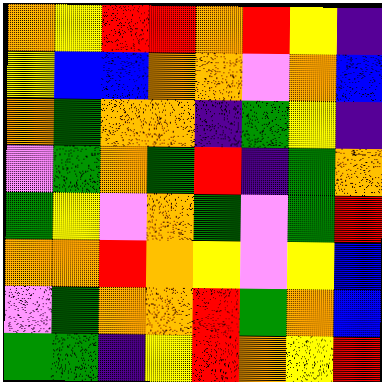[["orange", "yellow", "red", "red", "orange", "red", "yellow", "indigo"], ["yellow", "blue", "blue", "orange", "orange", "violet", "orange", "blue"], ["orange", "green", "orange", "orange", "indigo", "green", "yellow", "indigo"], ["violet", "green", "orange", "green", "red", "indigo", "green", "orange"], ["green", "yellow", "violet", "orange", "green", "violet", "green", "red"], ["orange", "orange", "red", "orange", "yellow", "violet", "yellow", "blue"], ["violet", "green", "orange", "orange", "red", "green", "orange", "blue"], ["green", "green", "indigo", "yellow", "red", "orange", "yellow", "red"]]